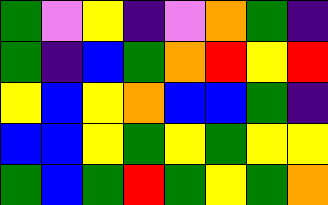[["green", "violet", "yellow", "indigo", "violet", "orange", "green", "indigo"], ["green", "indigo", "blue", "green", "orange", "red", "yellow", "red"], ["yellow", "blue", "yellow", "orange", "blue", "blue", "green", "indigo"], ["blue", "blue", "yellow", "green", "yellow", "green", "yellow", "yellow"], ["green", "blue", "green", "red", "green", "yellow", "green", "orange"]]